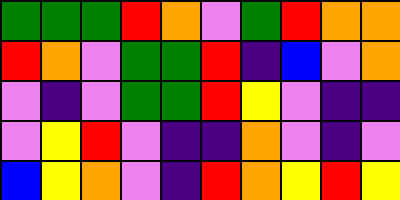[["green", "green", "green", "red", "orange", "violet", "green", "red", "orange", "orange"], ["red", "orange", "violet", "green", "green", "red", "indigo", "blue", "violet", "orange"], ["violet", "indigo", "violet", "green", "green", "red", "yellow", "violet", "indigo", "indigo"], ["violet", "yellow", "red", "violet", "indigo", "indigo", "orange", "violet", "indigo", "violet"], ["blue", "yellow", "orange", "violet", "indigo", "red", "orange", "yellow", "red", "yellow"]]